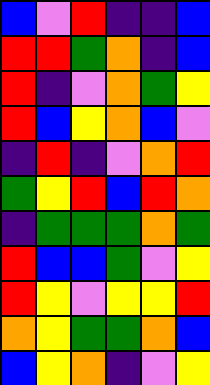[["blue", "violet", "red", "indigo", "indigo", "blue"], ["red", "red", "green", "orange", "indigo", "blue"], ["red", "indigo", "violet", "orange", "green", "yellow"], ["red", "blue", "yellow", "orange", "blue", "violet"], ["indigo", "red", "indigo", "violet", "orange", "red"], ["green", "yellow", "red", "blue", "red", "orange"], ["indigo", "green", "green", "green", "orange", "green"], ["red", "blue", "blue", "green", "violet", "yellow"], ["red", "yellow", "violet", "yellow", "yellow", "red"], ["orange", "yellow", "green", "green", "orange", "blue"], ["blue", "yellow", "orange", "indigo", "violet", "yellow"]]